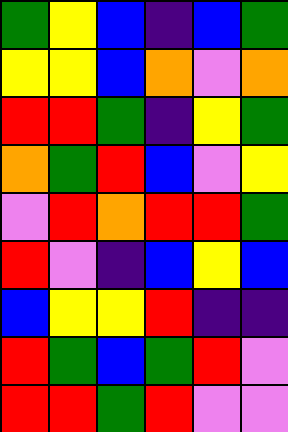[["green", "yellow", "blue", "indigo", "blue", "green"], ["yellow", "yellow", "blue", "orange", "violet", "orange"], ["red", "red", "green", "indigo", "yellow", "green"], ["orange", "green", "red", "blue", "violet", "yellow"], ["violet", "red", "orange", "red", "red", "green"], ["red", "violet", "indigo", "blue", "yellow", "blue"], ["blue", "yellow", "yellow", "red", "indigo", "indigo"], ["red", "green", "blue", "green", "red", "violet"], ["red", "red", "green", "red", "violet", "violet"]]